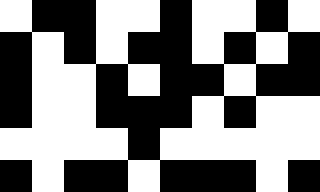[["white", "black", "black", "white", "white", "black", "white", "white", "black", "white"], ["black", "white", "black", "white", "black", "black", "white", "black", "white", "black"], ["black", "white", "white", "black", "white", "black", "black", "white", "black", "black"], ["black", "white", "white", "black", "black", "black", "white", "black", "white", "white"], ["white", "white", "white", "white", "black", "white", "white", "white", "white", "white"], ["black", "white", "black", "black", "white", "black", "black", "black", "white", "black"]]